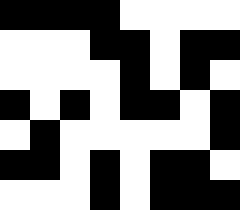[["black", "black", "black", "black", "white", "white", "white", "white"], ["white", "white", "white", "black", "black", "white", "black", "black"], ["white", "white", "white", "white", "black", "white", "black", "white"], ["black", "white", "black", "white", "black", "black", "white", "black"], ["white", "black", "white", "white", "white", "white", "white", "black"], ["black", "black", "white", "black", "white", "black", "black", "white"], ["white", "white", "white", "black", "white", "black", "black", "black"]]